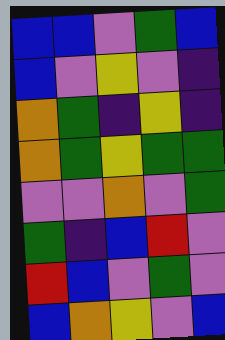[["blue", "blue", "violet", "green", "blue"], ["blue", "violet", "yellow", "violet", "indigo"], ["orange", "green", "indigo", "yellow", "indigo"], ["orange", "green", "yellow", "green", "green"], ["violet", "violet", "orange", "violet", "green"], ["green", "indigo", "blue", "red", "violet"], ["red", "blue", "violet", "green", "violet"], ["blue", "orange", "yellow", "violet", "blue"]]